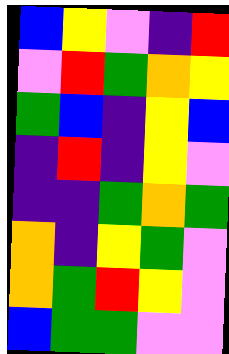[["blue", "yellow", "violet", "indigo", "red"], ["violet", "red", "green", "orange", "yellow"], ["green", "blue", "indigo", "yellow", "blue"], ["indigo", "red", "indigo", "yellow", "violet"], ["indigo", "indigo", "green", "orange", "green"], ["orange", "indigo", "yellow", "green", "violet"], ["orange", "green", "red", "yellow", "violet"], ["blue", "green", "green", "violet", "violet"]]